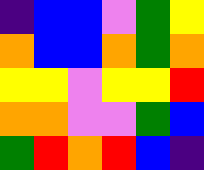[["indigo", "blue", "blue", "violet", "green", "yellow"], ["orange", "blue", "blue", "orange", "green", "orange"], ["yellow", "yellow", "violet", "yellow", "yellow", "red"], ["orange", "orange", "violet", "violet", "green", "blue"], ["green", "red", "orange", "red", "blue", "indigo"]]